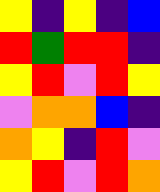[["yellow", "indigo", "yellow", "indigo", "blue"], ["red", "green", "red", "red", "indigo"], ["yellow", "red", "violet", "red", "yellow"], ["violet", "orange", "orange", "blue", "indigo"], ["orange", "yellow", "indigo", "red", "violet"], ["yellow", "red", "violet", "red", "orange"]]